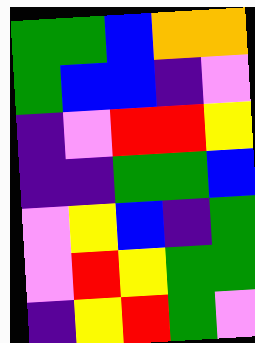[["green", "green", "blue", "orange", "orange"], ["green", "blue", "blue", "indigo", "violet"], ["indigo", "violet", "red", "red", "yellow"], ["indigo", "indigo", "green", "green", "blue"], ["violet", "yellow", "blue", "indigo", "green"], ["violet", "red", "yellow", "green", "green"], ["indigo", "yellow", "red", "green", "violet"]]